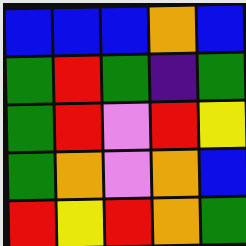[["blue", "blue", "blue", "orange", "blue"], ["green", "red", "green", "indigo", "green"], ["green", "red", "violet", "red", "yellow"], ["green", "orange", "violet", "orange", "blue"], ["red", "yellow", "red", "orange", "green"]]